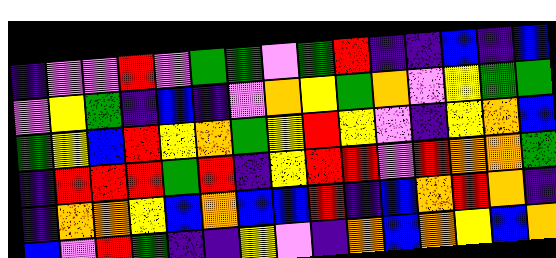[["indigo", "violet", "violet", "red", "violet", "green", "green", "violet", "green", "red", "indigo", "indigo", "blue", "indigo", "blue"], ["violet", "yellow", "green", "indigo", "blue", "indigo", "violet", "orange", "yellow", "green", "orange", "violet", "yellow", "green", "green"], ["green", "yellow", "blue", "red", "yellow", "orange", "green", "yellow", "red", "yellow", "violet", "indigo", "yellow", "orange", "blue"], ["indigo", "red", "red", "red", "green", "red", "indigo", "yellow", "red", "red", "violet", "red", "orange", "orange", "green"], ["indigo", "orange", "orange", "yellow", "blue", "orange", "blue", "blue", "red", "indigo", "blue", "orange", "red", "orange", "indigo"], ["blue", "violet", "red", "green", "indigo", "indigo", "yellow", "violet", "indigo", "orange", "blue", "orange", "yellow", "blue", "orange"]]